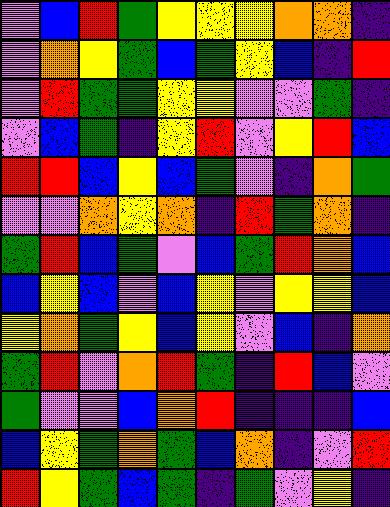[["violet", "blue", "red", "green", "yellow", "yellow", "yellow", "orange", "orange", "indigo"], ["violet", "orange", "yellow", "green", "blue", "green", "yellow", "blue", "indigo", "red"], ["violet", "red", "green", "green", "yellow", "yellow", "violet", "violet", "green", "indigo"], ["violet", "blue", "green", "indigo", "yellow", "red", "violet", "yellow", "red", "blue"], ["red", "red", "blue", "yellow", "blue", "green", "violet", "indigo", "orange", "green"], ["violet", "violet", "orange", "yellow", "orange", "indigo", "red", "green", "orange", "indigo"], ["green", "red", "blue", "green", "violet", "blue", "green", "red", "orange", "blue"], ["blue", "yellow", "blue", "violet", "blue", "yellow", "violet", "yellow", "yellow", "blue"], ["yellow", "orange", "green", "yellow", "blue", "yellow", "violet", "blue", "indigo", "orange"], ["green", "red", "violet", "orange", "red", "green", "indigo", "red", "blue", "violet"], ["green", "violet", "violet", "blue", "orange", "red", "indigo", "indigo", "indigo", "blue"], ["blue", "yellow", "green", "orange", "green", "blue", "orange", "indigo", "violet", "red"], ["red", "yellow", "green", "blue", "green", "indigo", "green", "violet", "yellow", "indigo"]]